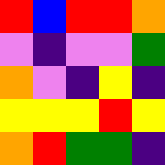[["red", "blue", "red", "red", "orange"], ["violet", "indigo", "violet", "violet", "green"], ["orange", "violet", "indigo", "yellow", "indigo"], ["yellow", "yellow", "yellow", "red", "yellow"], ["orange", "red", "green", "green", "indigo"]]